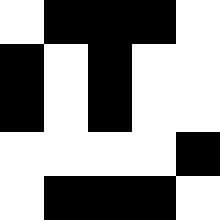[["white", "black", "black", "black", "white"], ["black", "white", "black", "white", "white"], ["black", "white", "black", "white", "white"], ["white", "white", "white", "white", "black"], ["white", "black", "black", "black", "white"]]